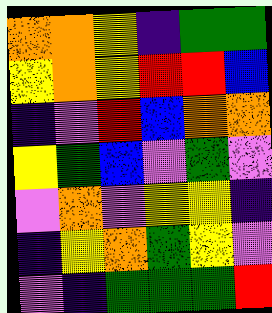[["orange", "orange", "yellow", "indigo", "green", "green"], ["yellow", "orange", "yellow", "red", "red", "blue"], ["indigo", "violet", "red", "blue", "orange", "orange"], ["yellow", "green", "blue", "violet", "green", "violet"], ["violet", "orange", "violet", "yellow", "yellow", "indigo"], ["indigo", "yellow", "orange", "green", "yellow", "violet"], ["violet", "indigo", "green", "green", "green", "red"]]